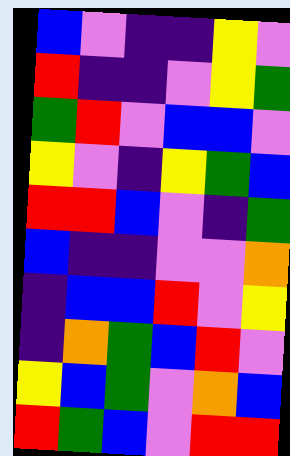[["blue", "violet", "indigo", "indigo", "yellow", "violet"], ["red", "indigo", "indigo", "violet", "yellow", "green"], ["green", "red", "violet", "blue", "blue", "violet"], ["yellow", "violet", "indigo", "yellow", "green", "blue"], ["red", "red", "blue", "violet", "indigo", "green"], ["blue", "indigo", "indigo", "violet", "violet", "orange"], ["indigo", "blue", "blue", "red", "violet", "yellow"], ["indigo", "orange", "green", "blue", "red", "violet"], ["yellow", "blue", "green", "violet", "orange", "blue"], ["red", "green", "blue", "violet", "red", "red"]]